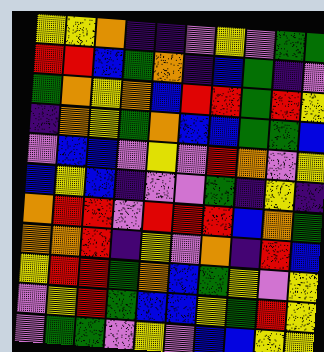[["yellow", "yellow", "orange", "indigo", "indigo", "violet", "yellow", "violet", "green", "green"], ["red", "red", "blue", "green", "orange", "indigo", "blue", "green", "indigo", "violet"], ["green", "orange", "yellow", "orange", "blue", "red", "red", "green", "red", "yellow"], ["indigo", "orange", "yellow", "green", "orange", "blue", "blue", "green", "green", "blue"], ["violet", "blue", "blue", "violet", "yellow", "violet", "red", "orange", "violet", "yellow"], ["blue", "yellow", "blue", "indigo", "violet", "violet", "green", "indigo", "yellow", "indigo"], ["orange", "red", "red", "violet", "red", "red", "red", "blue", "orange", "green"], ["orange", "orange", "red", "indigo", "yellow", "violet", "orange", "indigo", "red", "blue"], ["yellow", "red", "red", "green", "orange", "blue", "green", "yellow", "violet", "yellow"], ["violet", "yellow", "red", "green", "blue", "blue", "yellow", "green", "red", "yellow"], ["violet", "green", "green", "violet", "yellow", "violet", "blue", "blue", "yellow", "yellow"]]